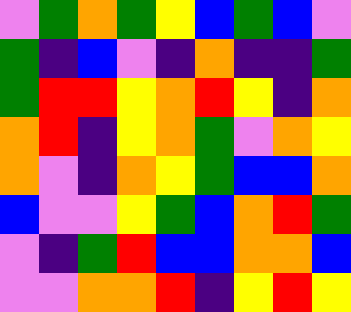[["violet", "green", "orange", "green", "yellow", "blue", "green", "blue", "violet"], ["green", "indigo", "blue", "violet", "indigo", "orange", "indigo", "indigo", "green"], ["green", "red", "red", "yellow", "orange", "red", "yellow", "indigo", "orange"], ["orange", "red", "indigo", "yellow", "orange", "green", "violet", "orange", "yellow"], ["orange", "violet", "indigo", "orange", "yellow", "green", "blue", "blue", "orange"], ["blue", "violet", "violet", "yellow", "green", "blue", "orange", "red", "green"], ["violet", "indigo", "green", "red", "blue", "blue", "orange", "orange", "blue"], ["violet", "violet", "orange", "orange", "red", "indigo", "yellow", "red", "yellow"]]